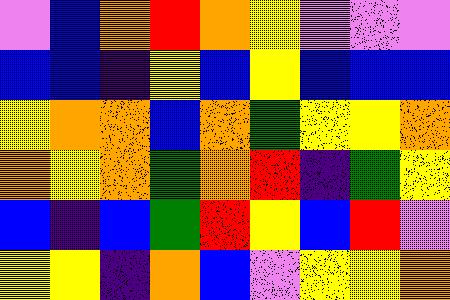[["violet", "blue", "orange", "red", "orange", "yellow", "violet", "violet", "violet"], ["blue", "blue", "indigo", "yellow", "blue", "yellow", "blue", "blue", "blue"], ["yellow", "orange", "orange", "blue", "orange", "green", "yellow", "yellow", "orange"], ["orange", "yellow", "orange", "green", "orange", "red", "indigo", "green", "yellow"], ["blue", "indigo", "blue", "green", "red", "yellow", "blue", "red", "violet"], ["yellow", "yellow", "indigo", "orange", "blue", "violet", "yellow", "yellow", "orange"]]